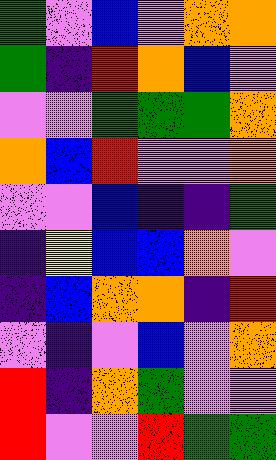[["green", "violet", "blue", "violet", "orange", "orange"], ["green", "indigo", "red", "orange", "blue", "violet"], ["violet", "violet", "green", "green", "green", "orange"], ["orange", "blue", "red", "violet", "violet", "orange"], ["violet", "violet", "blue", "indigo", "indigo", "green"], ["indigo", "yellow", "blue", "blue", "orange", "violet"], ["indigo", "blue", "orange", "orange", "indigo", "red"], ["violet", "indigo", "violet", "blue", "violet", "orange"], ["red", "indigo", "orange", "green", "violet", "violet"], ["red", "violet", "violet", "red", "green", "green"]]